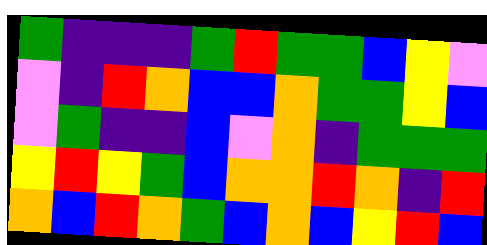[["green", "indigo", "indigo", "indigo", "green", "red", "green", "green", "blue", "yellow", "violet"], ["violet", "indigo", "red", "orange", "blue", "blue", "orange", "green", "green", "yellow", "blue"], ["violet", "green", "indigo", "indigo", "blue", "violet", "orange", "indigo", "green", "green", "green"], ["yellow", "red", "yellow", "green", "blue", "orange", "orange", "red", "orange", "indigo", "red"], ["orange", "blue", "red", "orange", "green", "blue", "orange", "blue", "yellow", "red", "blue"]]